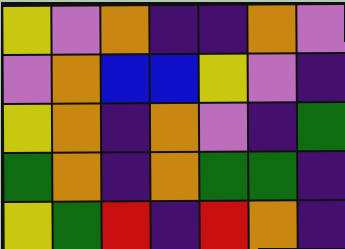[["yellow", "violet", "orange", "indigo", "indigo", "orange", "violet"], ["violet", "orange", "blue", "blue", "yellow", "violet", "indigo"], ["yellow", "orange", "indigo", "orange", "violet", "indigo", "green"], ["green", "orange", "indigo", "orange", "green", "green", "indigo"], ["yellow", "green", "red", "indigo", "red", "orange", "indigo"]]